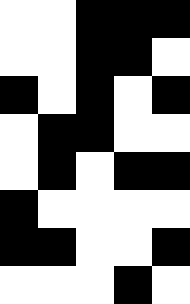[["white", "white", "black", "black", "black"], ["white", "white", "black", "black", "white"], ["black", "white", "black", "white", "black"], ["white", "black", "black", "white", "white"], ["white", "black", "white", "black", "black"], ["black", "white", "white", "white", "white"], ["black", "black", "white", "white", "black"], ["white", "white", "white", "black", "white"]]